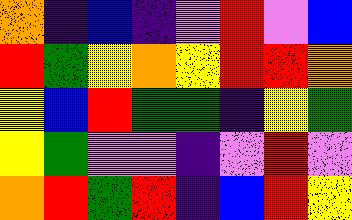[["orange", "indigo", "blue", "indigo", "violet", "red", "violet", "blue"], ["red", "green", "yellow", "orange", "yellow", "red", "red", "orange"], ["yellow", "blue", "red", "green", "green", "indigo", "yellow", "green"], ["yellow", "green", "violet", "violet", "indigo", "violet", "red", "violet"], ["orange", "red", "green", "red", "indigo", "blue", "red", "yellow"]]